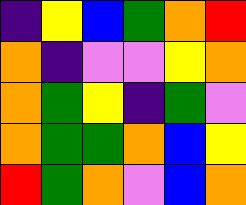[["indigo", "yellow", "blue", "green", "orange", "red"], ["orange", "indigo", "violet", "violet", "yellow", "orange"], ["orange", "green", "yellow", "indigo", "green", "violet"], ["orange", "green", "green", "orange", "blue", "yellow"], ["red", "green", "orange", "violet", "blue", "orange"]]